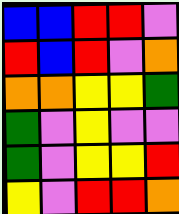[["blue", "blue", "red", "red", "violet"], ["red", "blue", "red", "violet", "orange"], ["orange", "orange", "yellow", "yellow", "green"], ["green", "violet", "yellow", "violet", "violet"], ["green", "violet", "yellow", "yellow", "red"], ["yellow", "violet", "red", "red", "orange"]]